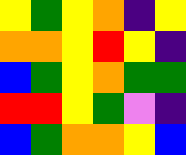[["yellow", "green", "yellow", "orange", "indigo", "yellow"], ["orange", "orange", "yellow", "red", "yellow", "indigo"], ["blue", "green", "yellow", "orange", "green", "green"], ["red", "red", "yellow", "green", "violet", "indigo"], ["blue", "green", "orange", "orange", "yellow", "blue"]]